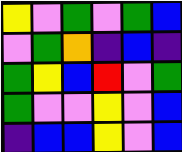[["yellow", "violet", "green", "violet", "green", "blue"], ["violet", "green", "orange", "indigo", "blue", "indigo"], ["green", "yellow", "blue", "red", "violet", "green"], ["green", "violet", "violet", "yellow", "violet", "blue"], ["indigo", "blue", "blue", "yellow", "violet", "blue"]]